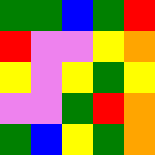[["green", "green", "blue", "green", "red"], ["red", "violet", "violet", "yellow", "orange"], ["yellow", "violet", "yellow", "green", "yellow"], ["violet", "violet", "green", "red", "orange"], ["green", "blue", "yellow", "green", "orange"]]